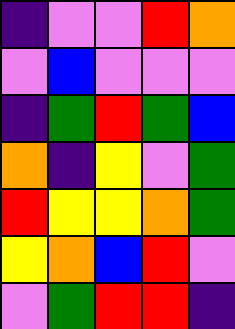[["indigo", "violet", "violet", "red", "orange"], ["violet", "blue", "violet", "violet", "violet"], ["indigo", "green", "red", "green", "blue"], ["orange", "indigo", "yellow", "violet", "green"], ["red", "yellow", "yellow", "orange", "green"], ["yellow", "orange", "blue", "red", "violet"], ["violet", "green", "red", "red", "indigo"]]